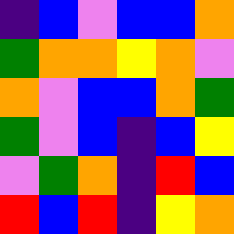[["indigo", "blue", "violet", "blue", "blue", "orange"], ["green", "orange", "orange", "yellow", "orange", "violet"], ["orange", "violet", "blue", "blue", "orange", "green"], ["green", "violet", "blue", "indigo", "blue", "yellow"], ["violet", "green", "orange", "indigo", "red", "blue"], ["red", "blue", "red", "indigo", "yellow", "orange"]]